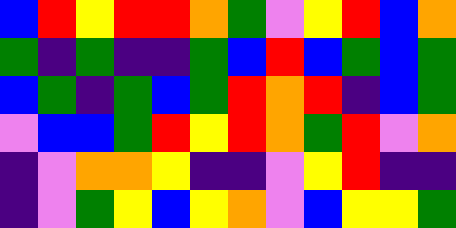[["blue", "red", "yellow", "red", "red", "orange", "green", "violet", "yellow", "red", "blue", "orange"], ["green", "indigo", "green", "indigo", "indigo", "green", "blue", "red", "blue", "green", "blue", "green"], ["blue", "green", "indigo", "green", "blue", "green", "red", "orange", "red", "indigo", "blue", "green"], ["violet", "blue", "blue", "green", "red", "yellow", "red", "orange", "green", "red", "violet", "orange"], ["indigo", "violet", "orange", "orange", "yellow", "indigo", "indigo", "violet", "yellow", "red", "indigo", "indigo"], ["indigo", "violet", "green", "yellow", "blue", "yellow", "orange", "violet", "blue", "yellow", "yellow", "green"]]